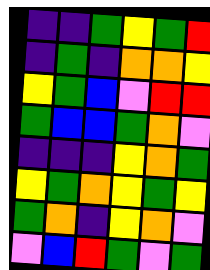[["indigo", "indigo", "green", "yellow", "green", "red"], ["indigo", "green", "indigo", "orange", "orange", "yellow"], ["yellow", "green", "blue", "violet", "red", "red"], ["green", "blue", "blue", "green", "orange", "violet"], ["indigo", "indigo", "indigo", "yellow", "orange", "green"], ["yellow", "green", "orange", "yellow", "green", "yellow"], ["green", "orange", "indigo", "yellow", "orange", "violet"], ["violet", "blue", "red", "green", "violet", "green"]]